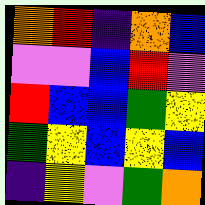[["orange", "red", "indigo", "orange", "blue"], ["violet", "violet", "blue", "red", "violet"], ["red", "blue", "blue", "green", "yellow"], ["green", "yellow", "blue", "yellow", "blue"], ["indigo", "yellow", "violet", "green", "orange"]]